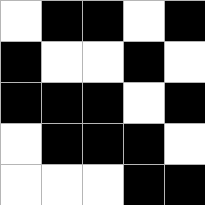[["white", "black", "black", "white", "black"], ["black", "white", "white", "black", "white"], ["black", "black", "black", "white", "black"], ["white", "black", "black", "black", "white"], ["white", "white", "white", "black", "black"]]